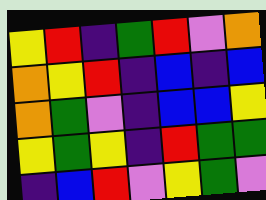[["yellow", "red", "indigo", "green", "red", "violet", "orange"], ["orange", "yellow", "red", "indigo", "blue", "indigo", "blue"], ["orange", "green", "violet", "indigo", "blue", "blue", "yellow"], ["yellow", "green", "yellow", "indigo", "red", "green", "green"], ["indigo", "blue", "red", "violet", "yellow", "green", "violet"]]